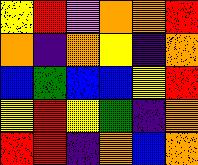[["yellow", "red", "violet", "orange", "orange", "red"], ["orange", "indigo", "orange", "yellow", "indigo", "orange"], ["blue", "green", "blue", "blue", "yellow", "red"], ["yellow", "red", "yellow", "green", "indigo", "orange"], ["red", "red", "indigo", "orange", "blue", "orange"]]